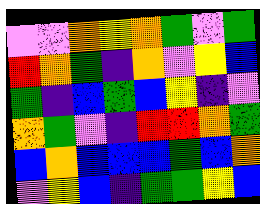[["violet", "violet", "orange", "yellow", "orange", "green", "violet", "green"], ["red", "orange", "green", "indigo", "orange", "violet", "yellow", "blue"], ["green", "indigo", "blue", "green", "blue", "yellow", "indigo", "violet"], ["orange", "green", "violet", "indigo", "red", "red", "orange", "green"], ["blue", "orange", "blue", "blue", "blue", "green", "blue", "orange"], ["violet", "yellow", "blue", "indigo", "green", "green", "yellow", "blue"]]